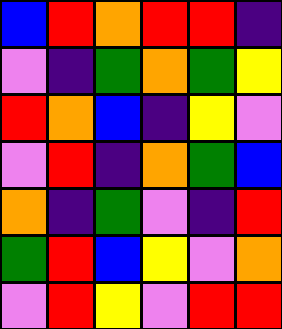[["blue", "red", "orange", "red", "red", "indigo"], ["violet", "indigo", "green", "orange", "green", "yellow"], ["red", "orange", "blue", "indigo", "yellow", "violet"], ["violet", "red", "indigo", "orange", "green", "blue"], ["orange", "indigo", "green", "violet", "indigo", "red"], ["green", "red", "blue", "yellow", "violet", "orange"], ["violet", "red", "yellow", "violet", "red", "red"]]